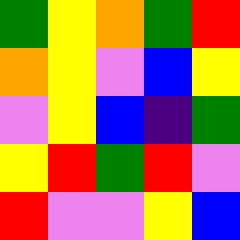[["green", "yellow", "orange", "green", "red"], ["orange", "yellow", "violet", "blue", "yellow"], ["violet", "yellow", "blue", "indigo", "green"], ["yellow", "red", "green", "red", "violet"], ["red", "violet", "violet", "yellow", "blue"]]